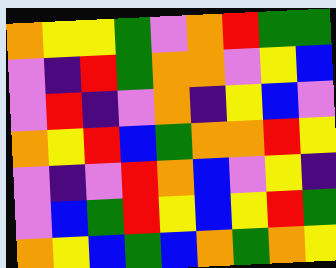[["orange", "yellow", "yellow", "green", "violet", "orange", "red", "green", "green"], ["violet", "indigo", "red", "green", "orange", "orange", "violet", "yellow", "blue"], ["violet", "red", "indigo", "violet", "orange", "indigo", "yellow", "blue", "violet"], ["orange", "yellow", "red", "blue", "green", "orange", "orange", "red", "yellow"], ["violet", "indigo", "violet", "red", "orange", "blue", "violet", "yellow", "indigo"], ["violet", "blue", "green", "red", "yellow", "blue", "yellow", "red", "green"], ["orange", "yellow", "blue", "green", "blue", "orange", "green", "orange", "yellow"]]